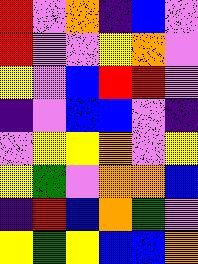[["red", "violet", "orange", "indigo", "blue", "violet"], ["red", "violet", "violet", "yellow", "orange", "violet"], ["yellow", "violet", "blue", "red", "red", "violet"], ["indigo", "violet", "blue", "blue", "violet", "indigo"], ["violet", "yellow", "yellow", "orange", "violet", "yellow"], ["yellow", "green", "violet", "orange", "orange", "blue"], ["indigo", "red", "blue", "orange", "green", "violet"], ["yellow", "green", "yellow", "blue", "blue", "orange"]]